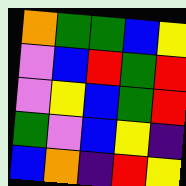[["orange", "green", "green", "blue", "yellow"], ["violet", "blue", "red", "green", "red"], ["violet", "yellow", "blue", "green", "red"], ["green", "violet", "blue", "yellow", "indigo"], ["blue", "orange", "indigo", "red", "yellow"]]